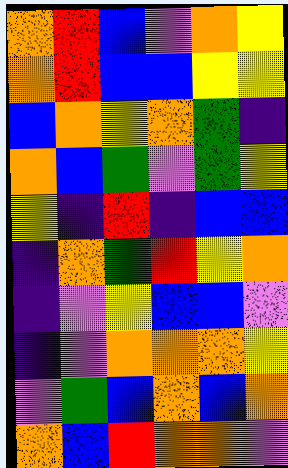[["orange", "red", "blue", "violet", "orange", "yellow"], ["orange", "red", "blue", "blue", "yellow", "yellow"], ["blue", "orange", "yellow", "orange", "green", "indigo"], ["orange", "blue", "green", "violet", "green", "yellow"], ["yellow", "indigo", "red", "indigo", "blue", "blue"], ["indigo", "orange", "green", "red", "yellow", "orange"], ["indigo", "violet", "yellow", "blue", "blue", "violet"], ["indigo", "violet", "orange", "orange", "orange", "yellow"], ["violet", "green", "blue", "orange", "blue", "orange"], ["orange", "blue", "red", "orange", "orange", "violet"]]